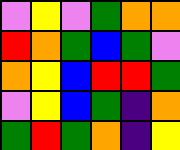[["violet", "yellow", "violet", "green", "orange", "orange"], ["red", "orange", "green", "blue", "green", "violet"], ["orange", "yellow", "blue", "red", "red", "green"], ["violet", "yellow", "blue", "green", "indigo", "orange"], ["green", "red", "green", "orange", "indigo", "yellow"]]